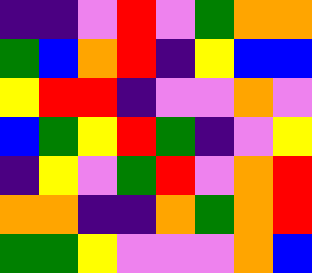[["indigo", "indigo", "violet", "red", "violet", "green", "orange", "orange"], ["green", "blue", "orange", "red", "indigo", "yellow", "blue", "blue"], ["yellow", "red", "red", "indigo", "violet", "violet", "orange", "violet"], ["blue", "green", "yellow", "red", "green", "indigo", "violet", "yellow"], ["indigo", "yellow", "violet", "green", "red", "violet", "orange", "red"], ["orange", "orange", "indigo", "indigo", "orange", "green", "orange", "red"], ["green", "green", "yellow", "violet", "violet", "violet", "orange", "blue"]]